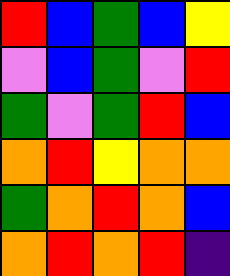[["red", "blue", "green", "blue", "yellow"], ["violet", "blue", "green", "violet", "red"], ["green", "violet", "green", "red", "blue"], ["orange", "red", "yellow", "orange", "orange"], ["green", "orange", "red", "orange", "blue"], ["orange", "red", "orange", "red", "indigo"]]